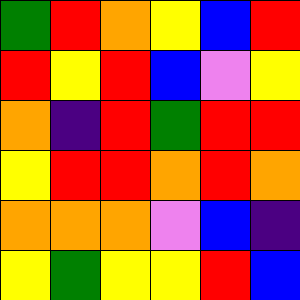[["green", "red", "orange", "yellow", "blue", "red"], ["red", "yellow", "red", "blue", "violet", "yellow"], ["orange", "indigo", "red", "green", "red", "red"], ["yellow", "red", "red", "orange", "red", "orange"], ["orange", "orange", "orange", "violet", "blue", "indigo"], ["yellow", "green", "yellow", "yellow", "red", "blue"]]